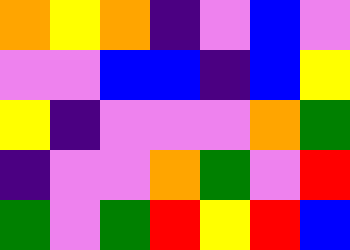[["orange", "yellow", "orange", "indigo", "violet", "blue", "violet"], ["violet", "violet", "blue", "blue", "indigo", "blue", "yellow"], ["yellow", "indigo", "violet", "violet", "violet", "orange", "green"], ["indigo", "violet", "violet", "orange", "green", "violet", "red"], ["green", "violet", "green", "red", "yellow", "red", "blue"]]